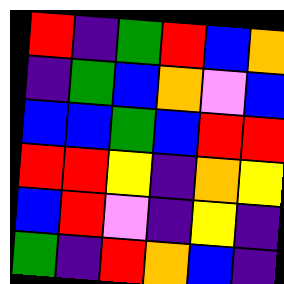[["red", "indigo", "green", "red", "blue", "orange"], ["indigo", "green", "blue", "orange", "violet", "blue"], ["blue", "blue", "green", "blue", "red", "red"], ["red", "red", "yellow", "indigo", "orange", "yellow"], ["blue", "red", "violet", "indigo", "yellow", "indigo"], ["green", "indigo", "red", "orange", "blue", "indigo"]]